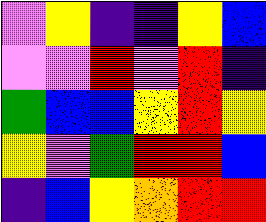[["violet", "yellow", "indigo", "indigo", "yellow", "blue"], ["violet", "violet", "red", "violet", "red", "indigo"], ["green", "blue", "blue", "yellow", "red", "yellow"], ["yellow", "violet", "green", "red", "red", "blue"], ["indigo", "blue", "yellow", "orange", "red", "red"]]